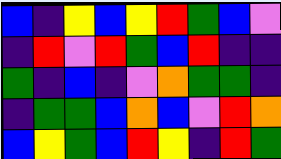[["blue", "indigo", "yellow", "blue", "yellow", "red", "green", "blue", "violet"], ["indigo", "red", "violet", "red", "green", "blue", "red", "indigo", "indigo"], ["green", "indigo", "blue", "indigo", "violet", "orange", "green", "green", "indigo"], ["indigo", "green", "green", "blue", "orange", "blue", "violet", "red", "orange"], ["blue", "yellow", "green", "blue", "red", "yellow", "indigo", "red", "green"]]